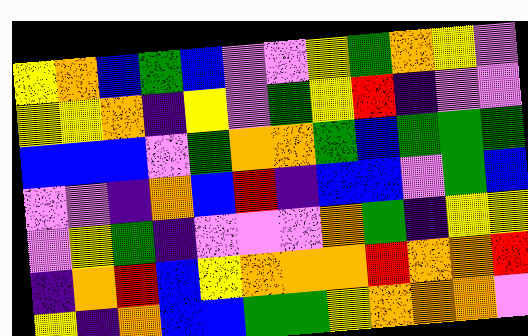[["yellow", "orange", "blue", "green", "blue", "violet", "violet", "yellow", "green", "orange", "yellow", "violet"], ["yellow", "yellow", "orange", "indigo", "yellow", "violet", "green", "yellow", "red", "indigo", "violet", "violet"], ["blue", "blue", "blue", "violet", "green", "orange", "orange", "green", "blue", "green", "green", "green"], ["violet", "violet", "indigo", "orange", "blue", "red", "indigo", "blue", "blue", "violet", "green", "blue"], ["violet", "yellow", "green", "indigo", "violet", "violet", "violet", "orange", "green", "indigo", "yellow", "yellow"], ["indigo", "orange", "red", "blue", "yellow", "orange", "orange", "orange", "red", "orange", "orange", "red"], ["yellow", "indigo", "orange", "blue", "blue", "green", "green", "yellow", "orange", "orange", "orange", "violet"]]